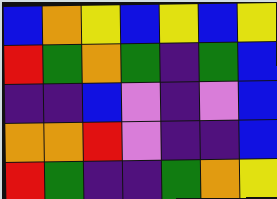[["blue", "orange", "yellow", "blue", "yellow", "blue", "yellow"], ["red", "green", "orange", "green", "indigo", "green", "blue"], ["indigo", "indigo", "blue", "violet", "indigo", "violet", "blue"], ["orange", "orange", "red", "violet", "indigo", "indigo", "blue"], ["red", "green", "indigo", "indigo", "green", "orange", "yellow"]]